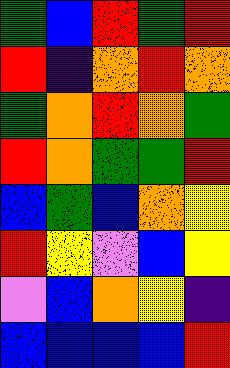[["green", "blue", "red", "green", "red"], ["red", "indigo", "orange", "red", "orange"], ["green", "orange", "red", "orange", "green"], ["red", "orange", "green", "green", "red"], ["blue", "green", "blue", "orange", "yellow"], ["red", "yellow", "violet", "blue", "yellow"], ["violet", "blue", "orange", "yellow", "indigo"], ["blue", "blue", "blue", "blue", "red"]]